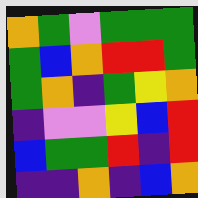[["orange", "green", "violet", "green", "green", "green"], ["green", "blue", "orange", "red", "red", "green"], ["green", "orange", "indigo", "green", "yellow", "orange"], ["indigo", "violet", "violet", "yellow", "blue", "red"], ["blue", "green", "green", "red", "indigo", "red"], ["indigo", "indigo", "orange", "indigo", "blue", "orange"]]